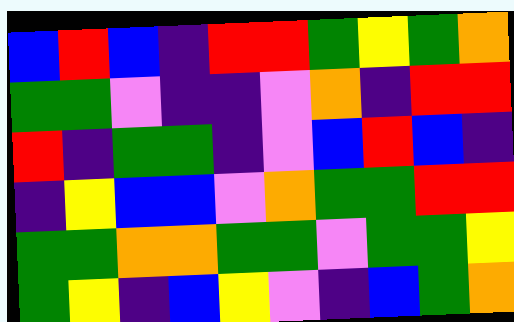[["blue", "red", "blue", "indigo", "red", "red", "green", "yellow", "green", "orange"], ["green", "green", "violet", "indigo", "indigo", "violet", "orange", "indigo", "red", "red"], ["red", "indigo", "green", "green", "indigo", "violet", "blue", "red", "blue", "indigo"], ["indigo", "yellow", "blue", "blue", "violet", "orange", "green", "green", "red", "red"], ["green", "green", "orange", "orange", "green", "green", "violet", "green", "green", "yellow"], ["green", "yellow", "indigo", "blue", "yellow", "violet", "indigo", "blue", "green", "orange"]]